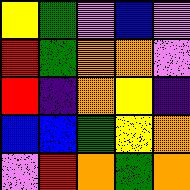[["yellow", "green", "violet", "blue", "violet"], ["red", "green", "orange", "orange", "violet"], ["red", "indigo", "orange", "yellow", "indigo"], ["blue", "blue", "green", "yellow", "orange"], ["violet", "red", "orange", "green", "orange"]]